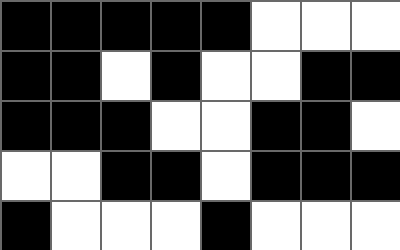[["black", "black", "black", "black", "black", "white", "white", "white"], ["black", "black", "white", "black", "white", "white", "black", "black"], ["black", "black", "black", "white", "white", "black", "black", "white"], ["white", "white", "black", "black", "white", "black", "black", "black"], ["black", "white", "white", "white", "black", "white", "white", "white"]]